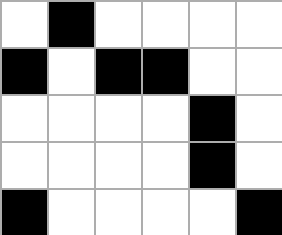[["white", "black", "white", "white", "white", "white"], ["black", "white", "black", "black", "white", "white"], ["white", "white", "white", "white", "black", "white"], ["white", "white", "white", "white", "black", "white"], ["black", "white", "white", "white", "white", "black"]]